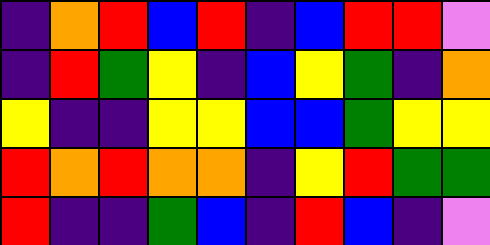[["indigo", "orange", "red", "blue", "red", "indigo", "blue", "red", "red", "violet"], ["indigo", "red", "green", "yellow", "indigo", "blue", "yellow", "green", "indigo", "orange"], ["yellow", "indigo", "indigo", "yellow", "yellow", "blue", "blue", "green", "yellow", "yellow"], ["red", "orange", "red", "orange", "orange", "indigo", "yellow", "red", "green", "green"], ["red", "indigo", "indigo", "green", "blue", "indigo", "red", "blue", "indigo", "violet"]]